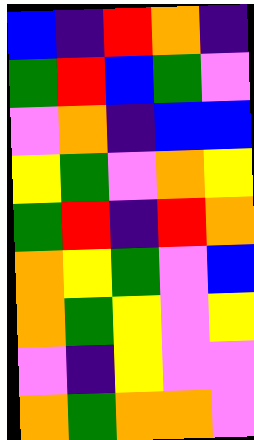[["blue", "indigo", "red", "orange", "indigo"], ["green", "red", "blue", "green", "violet"], ["violet", "orange", "indigo", "blue", "blue"], ["yellow", "green", "violet", "orange", "yellow"], ["green", "red", "indigo", "red", "orange"], ["orange", "yellow", "green", "violet", "blue"], ["orange", "green", "yellow", "violet", "yellow"], ["violet", "indigo", "yellow", "violet", "violet"], ["orange", "green", "orange", "orange", "violet"]]